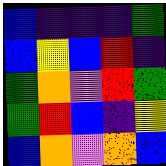[["blue", "indigo", "indigo", "indigo", "green"], ["blue", "yellow", "blue", "red", "indigo"], ["green", "orange", "violet", "red", "green"], ["green", "red", "blue", "indigo", "yellow"], ["blue", "orange", "violet", "orange", "blue"]]